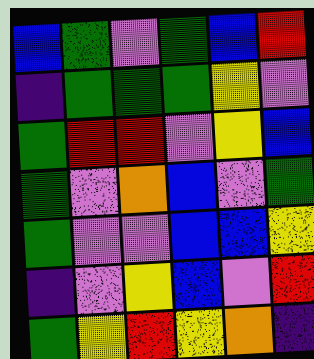[["blue", "green", "violet", "green", "blue", "red"], ["indigo", "green", "green", "green", "yellow", "violet"], ["green", "red", "red", "violet", "yellow", "blue"], ["green", "violet", "orange", "blue", "violet", "green"], ["green", "violet", "violet", "blue", "blue", "yellow"], ["indigo", "violet", "yellow", "blue", "violet", "red"], ["green", "yellow", "red", "yellow", "orange", "indigo"]]